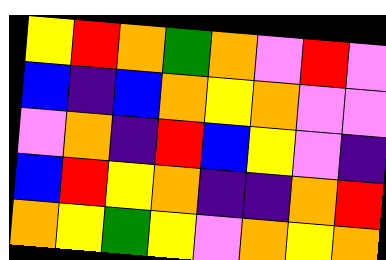[["yellow", "red", "orange", "green", "orange", "violet", "red", "violet"], ["blue", "indigo", "blue", "orange", "yellow", "orange", "violet", "violet"], ["violet", "orange", "indigo", "red", "blue", "yellow", "violet", "indigo"], ["blue", "red", "yellow", "orange", "indigo", "indigo", "orange", "red"], ["orange", "yellow", "green", "yellow", "violet", "orange", "yellow", "orange"]]